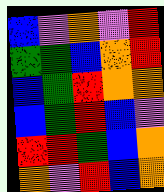[["blue", "violet", "orange", "violet", "red"], ["green", "green", "blue", "orange", "red"], ["blue", "green", "red", "orange", "orange"], ["blue", "green", "red", "blue", "violet"], ["red", "red", "green", "blue", "orange"], ["orange", "violet", "red", "blue", "orange"]]